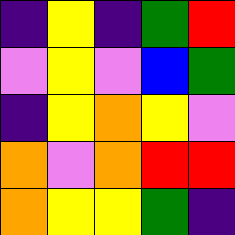[["indigo", "yellow", "indigo", "green", "red"], ["violet", "yellow", "violet", "blue", "green"], ["indigo", "yellow", "orange", "yellow", "violet"], ["orange", "violet", "orange", "red", "red"], ["orange", "yellow", "yellow", "green", "indigo"]]